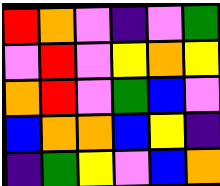[["red", "orange", "violet", "indigo", "violet", "green"], ["violet", "red", "violet", "yellow", "orange", "yellow"], ["orange", "red", "violet", "green", "blue", "violet"], ["blue", "orange", "orange", "blue", "yellow", "indigo"], ["indigo", "green", "yellow", "violet", "blue", "orange"]]